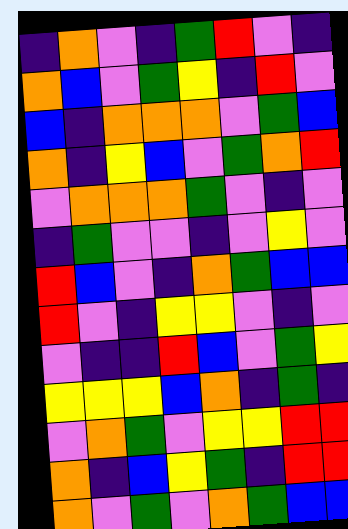[["indigo", "orange", "violet", "indigo", "green", "red", "violet", "indigo"], ["orange", "blue", "violet", "green", "yellow", "indigo", "red", "violet"], ["blue", "indigo", "orange", "orange", "orange", "violet", "green", "blue"], ["orange", "indigo", "yellow", "blue", "violet", "green", "orange", "red"], ["violet", "orange", "orange", "orange", "green", "violet", "indigo", "violet"], ["indigo", "green", "violet", "violet", "indigo", "violet", "yellow", "violet"], ["red", "blue", "violet", "indigo", "orange", "green", "blue", "blue"], ["red", "violet", "indigo", "yellow", "yellow", "violet", "indigo", "violet"], ["violet", "indigo", "indigo", "red", "blue", "violet", "green", "yellow"], ["yellow", "yellow", "yellow", "blue", "orange", "indigo", "green", "indigo"], ["violet", "orange", "green", "violet", "yellow", "yellow", "red", "red"], ["orange", "indigo", "blue", "yellow", "green", "indigo", "red", "red"], ["orange", "violet", "green", "violet", "orange", "green", "blue", "blue"]]